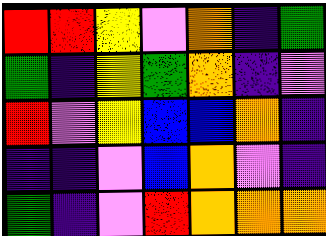[["red", "red", "yellow", "violet", "orange", "indigo", "green"], ["green", "indigo", "yellow", "green", "orange", "indigo", "violet"], ["red", "violet", "yellow", "blue", "blue", "orange", "indigo"], ["indigo", "indigo", "violet", "blue", "orange", "violet", "indigo"], ["green", "indigo", "violet", "red", "orange", "orange", "orange"]]